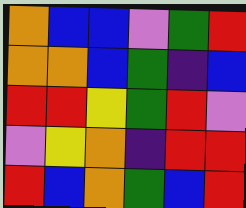[["orange", "blue", "blue", "violet", "green", "red"], ["orange", "orange", "blue", "green", "indigo", "blue"], ["red", "red", "yellow", "green", "red", "violet"], ["violet", "yellow", "orange", "indigo", "red", "red"], ["red", "blue", "orange", "green", "blue", "red"]]